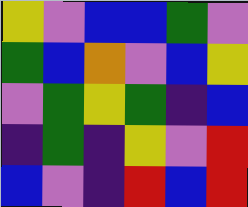[["yellow", "violet", "blue", "blue", "green", "violet"], ["green", "blue", "orange", "violet", "blue", "yellow"], ["violet", "green", "yellow", "green", "indigo", "blue"], ["indigo", "green", "indigo", "yellow", "violet", "red"], ["blue", "violet", "indigo", "red", "blue", "red"]]